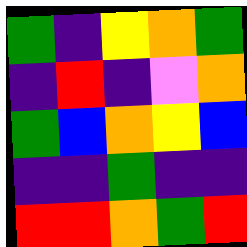[["green", "indigo", "yellow", "orange", "green"], ["indigo", "red", "indigo", "violet", "orange"], ["green", "blue", "orange", "yellow", "blue"], ["indigo", "indigo", "green", "indigo", "indigo"], ["red", "red", "orange", "green", "red"]]